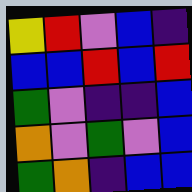[["yellow", "red", "violet", "blue", "indigo"], ["blue", "blue", "red", "blue", "red"], ["green", "violet", "indigo", "indigo", "blue"], ["orange", "violet", "green", "violet", "blue"], ["green", "orange", "indigo", "blue", "blue"]]